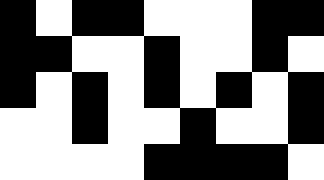[["black", "white", "black", "black", "white", "white", "white", "black", "black"], ["black", "black", "white", "white", "black", "white", "white", "black", "white"], ["black", "white", "black", "white", "black", "white", "black", "white", "black"], ["white", "white", "black", "white", "white", "black", "white", "white", "black"], ["white", "white", "white", "white", "black", "black", "black", "black", "white"]]